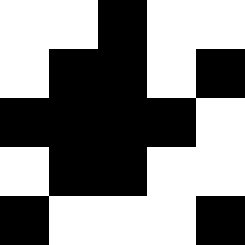[["white", "white", "black", "white", "white"], ["white", "black", "black", "white", "black"], ["black", "black", "black", "black", "white"], ["white", "black", "black", "white", "white"], ["black", "white", "white", "white", "black"]]